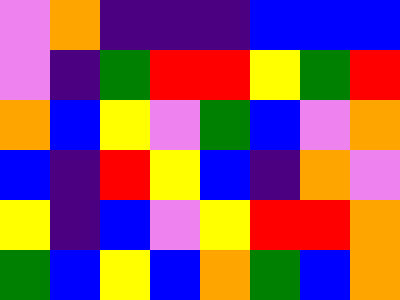[["violet", "orange", "indigo", "indigo", "indigo", "blue", "blue", "blue"], ["violet", "indigo", "green", "red", "red", "yellow", "green", "red"], ["orange", "blue", "yellow", "violet", "green", "blue", "violet", "orange"], ["blue", "indigo", "red", "yellow", "blue", "indigo", "orange", "violet"], ["yellow", "indigo", "blue", "violet", "yellow", "red", "red", "orange"], ["green", "blue", "yellow", "blue", "orange", "green", "blue", "orange"]]